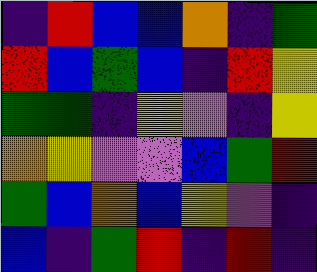[["indigo", "red", "blue", "blue", "orange", "indigo", "green"], ["red", "blue", "green", "blue", "indigo", "red", "yellow"], ["green", "green", "indigo", "yellow", "violet", "indigo", "yellow"], ["orange", "yellow", "violet", "violet", "blue", "green", "red"], ["green", "blue", "orange", "blue", "yellow", "violet", "indigo"], ["blue", "indigo", "green", "red", "indigo", "red", "indigo"]]